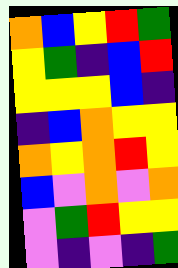[["orange", "blue", "yellow", "red", "green"], ["yellow", "green", "indigo", "blue", "red"], ["yellow", "yellow", "yellow", "blue", "indigo"], ["indigo", "blue", "orange", "yellow", "yellow"], ["orange", "yellow", "orange", "red", "yellow"], ["blue", "violet", "orange", "violet", "orange"], ["violet", "green", "red", "yellow", "yellow"], ["violet", "indigo", "violet", "indigo", "green"]]